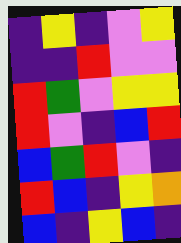[["indigo", "yellow", "indigo", "violet", "yellow"], ["indigo", "indigo", "red", "violet", "violet"], ["red", "green", "violet", "yellow", "yellow"], ["red", "violet", "indigo", "blue", "red"], ["blue", "green", "red", "violet", "indigo"], ["red", "blue", "indigo", "yellow", "orange"], ["blue", "indigo", "yellow", "blue", "indigo"]]